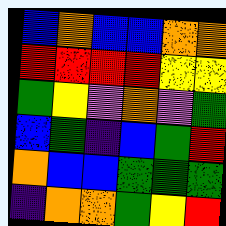[["blue", "orange", "blue", "blue", "orange", "orange"], ["red", "red", "red", "red", "yellow", "yellow"], ["green", "yellow", "violet", "orange", "violet", "green"], ["blue", "green", "indigo", "blue", "green", "red"], ["orange", "blue", "blue", "green", "green", "green"], ["indigo", "orange", "orange", "green", "yellow", "red"]]